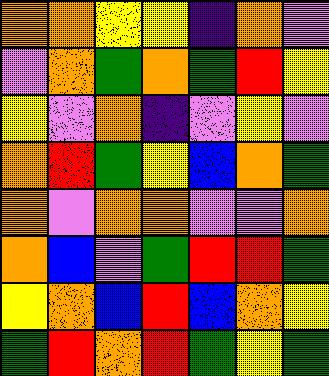[["orange", "orange", "yellow", "yellow", "indigo", "orange", "violet"], ["violet", "orange", "green", "orange", "green", "red", "yellow"], ["yellow", "violet", "orange", "indigo", "violet", "yellow", "violet"], ["orange", "red", "green", "yellow", "blue", "orange", "green"], ["orange", "violet", "orange", "orange", "violet", "violet", "orange"], ["orange", "blue", "violet", "green", "red", "red", "green"], ["yellow", "orange", "blue", "red", "blue", "orange", "yellow"], ["green", "red", "orange", "red", "green", "yellow", "green"]]